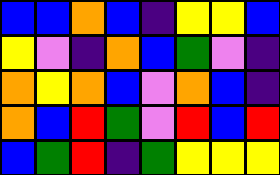[["blue", "blue", "orange", "blue", "indigo", "yellow", "yellow", "blue"], ["yellow", "violet", "indigo", "orange", "blue", "green", "violet", "indigo"], ["orange", "yellow", "orange", "blue", "violet", "orange", "blue", "indigo"], ["orange", "blue", "red", "green", "violet", "red", "blue", "red"], ["blue", "green", "red", "indigo", "green", "yellow", "yellow", "yellow"]]